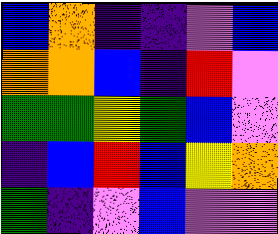[["blue", "orange", "indigo", "indigo", "violet", "blue"], ["orange", "orange", "blue", "indigo", "red", "violet"], ["green", "green", "yellow", "green", "blue", "violet"], ["indigo", "blue", "red", "blue", "yellow", "orange"], ["green", "indigo", "violet", "blue", "violet", "violet"]]